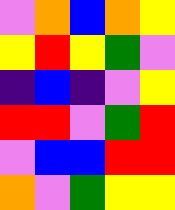[["violet", "orange", "blue", "orange", "yellow"], ["yellow", "red", "yellow", "green", "violet"], ["indigo", "blue", "indigo", "violet", "yellow"], ["red", "red", "violet", "green", "red"], ["violet", "blue", "blue", "red", "red"], ["orange", "violet", "green", "yellow", "yellow"]]